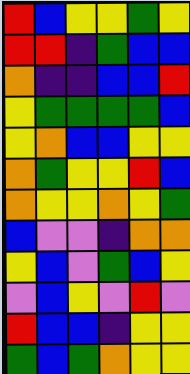[["red", "blue", "yellow", "yellow", "green", "yellow"], ["red", "red", "indigo", "green", "blue", "blue"], ["orange", "indigo", "indigo", "blue", "blue", "red"], ["yellow", "green", "green", "green", "green", "blue"], ["yellow", "orange", "blue", "blue", "yellow", "yellow"], ["orange", "green", "yellow", "yellow", "red", "blue"], ["orange", "yellow", "yellow", "orange", "yellow", "green"], ["blue", "violet", "violet", "indigo", "orange", "orange"], ["yellow", "blue", "violet", "green", "blue", "yellow"], ["violet", "blue", "yellow", "violet", "red", "violet"], ["red", "blue", "blue", "indigo", "yellow", "yellow"], ["green", "blue", "green", "orange", "yellow", "yellow"]]